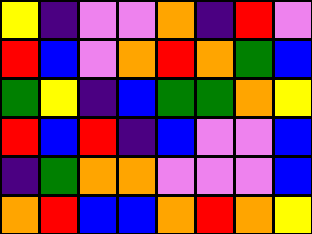[["yellow", "indigo", "violet", "violet", "orange", "indigo", "red", "violet"], ["red", "blue", "violet", "orange", "red", "orange", "green", "blue"], ["green", "yellow", "indigo", "blue", "green", "green", "orange", "yellow"], ["red", "blue", "red", "indigo", "blue", "violet", "violet", "blue"], ["indigo", "green", "orange", "orange", "violet", "violet", "violet", "blue"], ["orange", "red", "blue", "blue", "orange", "red", "orange", "yellow"]]